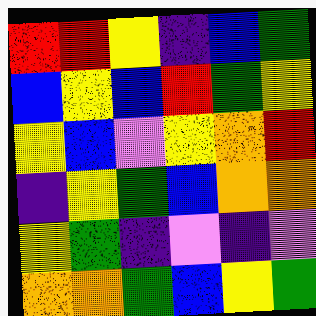[["red", "red", "yellow", "indigo", "blue", "green"], ["blue", "yellow", "blue", "red", "green", "yellow"], ["yellow", "blue", "violet", "yellow", "orange", "red"], ["indigo", "yellow", "green", "blue", "orange", "orange"], ["yellow", "green", "indigo", "violet", "indigo", "violet"], ["orange", "orange", "green", "blue", "yellow", "green"]]